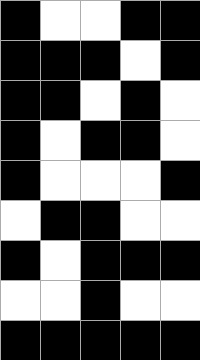[["black", "white", "white", "black", "black"], ["black", "black", "black", "white", "black"], ["black", "black", "white", "black", "white"], ["black", "white", "black", "black", "white"], ["black", "white", "white", "white", "black"], ["white", "black", "black", "white", "white"], ["black", "white", "black", "black", "black"], ["white", "white", "black", "white", "white"], ["black", "black", "black", "black", "black"]]